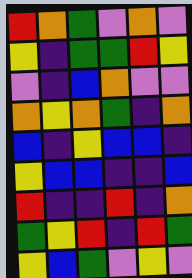[["red", "orange", "green", "violet", "orange", "violet"], ["yellow", "indigo", "green", "green", "red", "yellow"], ["violet", "indigo", "blue", "orange", "violet", "violet"], ["orange", "yellow", "orange", "green", "indigo", "orange"], ["blue", "indigo", "yellow", "blue", "blue", "indigo"], ["yellow", "blue", "blue", "indigo", "indigo", "blue"], ["red", "indigo", "indigo", "red", "indigo", "orange"], ["green", "yellow", "red", "indigo", "red", "green"], ["yellow", "blue", "green", "violet", "yellow", "violet"]]